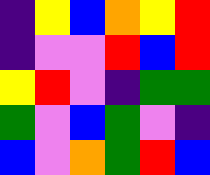[["indigo", "yellow", "blue", "orange", "yellow", "red"], ["indigo", "violet", "violet", "red", "blue", "red"], ["yellow", "red", "violet", "indigo", "green", "green"], ["green", "violet", "blue", "green", "violet", "indigo"], ["blue", "violet", "orange", "green", "red", "blue"]]